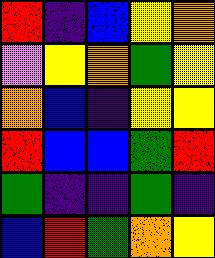[["red", "indigo", "blue", "yellow", "orange"], ["violet", "yellow", "orange", "green", "yellow"], ["orange", "blue", "indigo", "yellow", "yellow"], ["red", "blue", "blue", "green", "red"], ["green", "indigo", "indigo", "green", "indigo"], ["blue", "red", "green", "orange", "yellow"]]